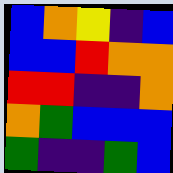[["blue", "orange", "yellow", "indigo", "blue"], ["blue", "blue", "red", "orange", "orange"], ["red", "red", "indigo", "indigo", "orange"], ["orange", "green", "blue", "blue", "blue"], ["green", "indigo", "indigo", "green", "blue"]]